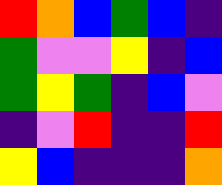[["red", "orange", "blue", "green", "blue", "indigo"], ["green", "violet", "violet", "yellow", "indigo", "blue"], ["green", "yellow", "green", "indigo", "blue", "violet"], ["indigo", "violet", "red", "indigo", "indigo", "red"], ["yellow", "blue", "indigo", "indigo", "indigo", "orange"]]